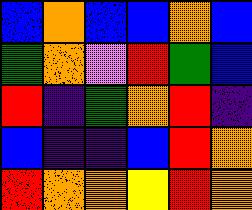[["blue", "orange", "blue", "blue", "orange", "blue"], ["green", "orange", "violet", "red", "green", "blue"], ["red", "indigo", "green", "orange", "red", "indigo"], ["blue", "indigo", "indigo", "blue", "red", "orange"], ["red", "orange", "orange", "yellow", "red", "orange"]]